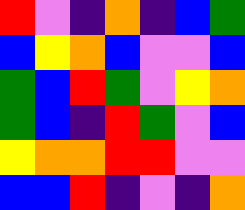[["red", "violet", "indigo", "orange", "indigo", "blue", "green"], ["blue", "yellow", "orange", "blue", "violet", "violet", "blue"], ["green", "blue", "red", "green", "violet", "yellow", "orange"], ["green", "blue", "indigo", "red", "green", "violet", "blue"], ["yellow", "orange", "orange", "red", "red", "violet", "violet"], ["blue", "blue", "red", "indigo", "violet", "indigo", "orange"]]